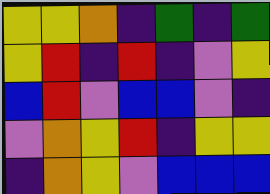[["yellow", "yellow", "orange", "indigo", "green", "indigo", "green"], ["yellow", "red", "indigo", "red", "indigo", "violet", "yellow"], ["blue", "red", "violet", "blue", "blue", "violet", "indigo"], ["violet", "orange", "yellow", "red", "indigo", "yellow", "yellow"], ["indigo", "orange", "yellow", "violet", "blue", "blue", "blue"]]